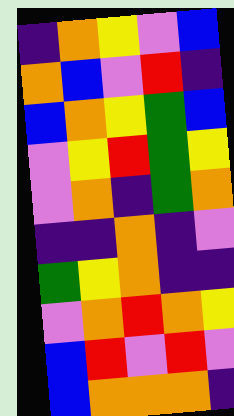[["indigo", "orange", "yellow", "violet", "blue"], ["orange", "blue", "violet", "red", "indigo"], ["blue", "orange", "yellow", "green", "blue"], ["violet", "yellow", "red", "green", "yellow"], ["violet", "orange", "indigo", "green", "orange"], ["indigo", "indigo", "orange", "indigo", "violet"], ["green", "yellow", "orange", "indigo", "indigo"], ["violet", "orange", "red", "orange", "yellow"], ["blue", "red", "violet", "red", "violet"], ["blue", "orange", "orange", "orange", "indigo"]]